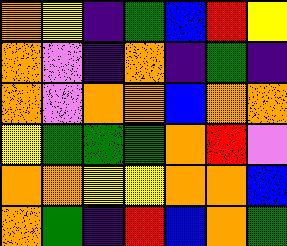[["orange", "yellow", "indigo", "green", "blue", "red", "yellow"], ["orange", "violet", "indigo", "orange", "indigo", "green", "indigo"], ["orange", "violet", "orange", "orange", "blue", "orange", "orange"], ["yellow", "green", "green", "green", "orange", "red", "violet"], ["orange", "orange", "yellow", "yellow", "orange", "orange", "blue"], ["orange", "green", "indigo", "red", "blue", "orange", "green"]]